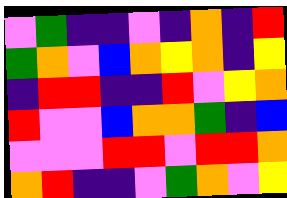[["violet", "green", "indigo", "indigo", "violet", "indigo", "orange", "indigo", "red"], ["green", "orange", "violet", "blue", "orange", "yellow", "orange", "indigo", "yellow"], ["indigo", "red", "red", "indigo", "indigo", "red", "violet", "yellow", "orange"], ["red", "violet", "violet", "blue", "orange", "orange", "green", "indigo", "blue"], ["violet", "violet", "violet", "red", "red", "violet", "red", "red", "orange"], ["orange", "red", "indigo", "indigo", "violet", "green", "orange", "violet", "yellow"]]